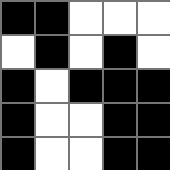[["black", "black", "white", "white", "white"], ["white", "black", "white", "black", "white"], ["black", "white", "black", "black", "black"], ["black", "white", "white", "black", "black"], ["black", "white", "white", "black", "black"]]